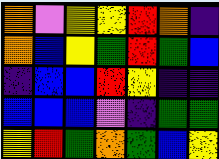[["orange", "violet", "yellow", "yellow", "red", "orange", "indigo"], ["orange", "blue", "yellow", "green", "red", "green", "blue"], ["indigo", "blue", "blue", "red", "yellow", "indigo", "indigo"], ["blue", "blue", "blue", "violet", "indigo", "green", "green"], ["yellow", "red", "green", "orange", "green", "blue", "yellow"]]